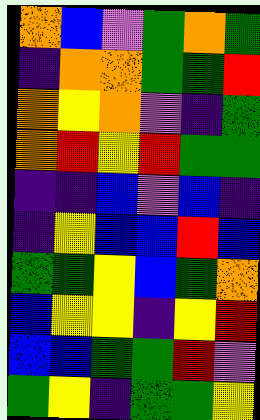[["orange", "blue", "violet", "green", "orange", "green"], ["indigo", "orange", "orange", "green", "green", "red"], ["orange", "yellow", "orange", "violet", "indigo", "green"], ["orange", "red", "yellow", "red", "green", "green"], ["indigo", "indigo", "blue", "violet", "blue", "indigo"], ["indigo", "yellow", "blue", "blue", "red", "blue"], ["green", "green", "yellow", "blue", "green", "orange"], ["blue", "yellow", "yellow", "indigo", "yellow", "red"], ["blue", "blue", "green", "green", "red", "violet"], ["green", "yellow", "indigo", "green", "green", "yellow"]]